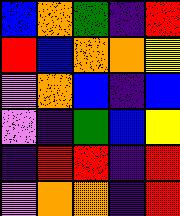[["blue", "orange", "green", "indigo", "red"], ["red", "blue", "orange", "orange", "yellow"], ["violet", "orange", "blue", "indigo", "blue"], ["violet", "indigo", "green", "blue", "yellow"], ["indigo", "red", "red", "indigo", "red"], ["violet", "orange", "orange", "indigo", "red"]]